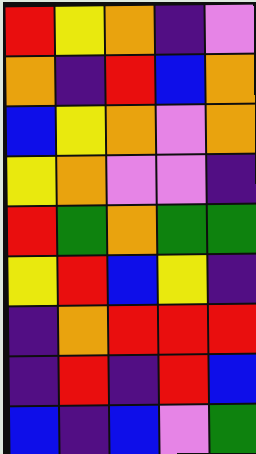[["red", "yellow", "orange", "indigo", "violet"], ["orange", "indigo", "red", "blue", "orange"], ["blue", "yellow", "orange", "violet", "orange"], ["yellow", "orange", "violet", "violet", "indigo"], ["red", "green", "orange", "green", "green"], ["yellow", "red", "blue", "yellow", "indigo"], ["indigo", "orange", "red", "red", "red"], ["indigo", "red", "indigo", "red", "blue"], ["blue", "indigo", "blue", "violet", "green"]]